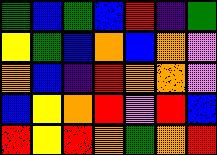[["green", "blue", "green", "blue", "red", "indigo", "green"], ["yellow", "green", "blue", "orange", "blue", "orange", "violet"], ["orange", "blue", "indigo", "red", "orange", "orange", "violet"], ["blue", "yellow", "orange", "red", "violet", "red", "blue"], ["red", "yellow", "red", "orange", "green", "orange", "red"]]